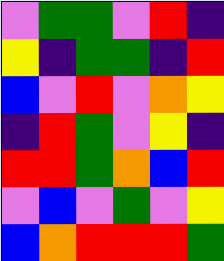[["violet", "green", "green", "violet", "red", "indigo"], ["yellow", "indigo", "green", "green", "indigo", "red"], ["blue", "violet", "red", "violet", "orange", "yellow"], ["indigo", "red", "green", "violet", "yellow", "indigo"], ["red", "red", "green", "orange", "blue", "red"], ["violet", "blue", "violet", "green", "violet", "yellow"], ["blue", "orange", "red", "red", "red", "green"]]